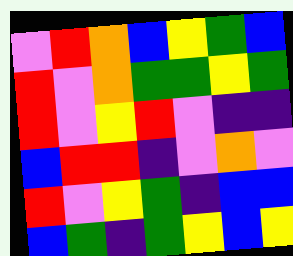[["violet", "red", "orange", "blue", "yellow", "green", "blue"], ["red", "violet", "orange", "green", "green", "yellow", "green"], ["red", "violet", "yellow", "red", "violet", "indigo", "indigo"], ["blue", "red", "red", "indigo", "violet", "orange", "violet"], ["red", "violet", "yellow", "green", "indigo", "blue", "blue"], ["blue", "green", "indigo", "green", "yellow", "blue", "yellow"]]